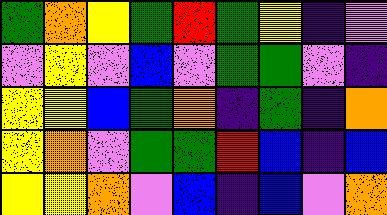[["green", "orange", "yellow", "green", "red", "green", "yellow", "indigo", "violet"], ["violet", "yellow", "violet", "blue", "violet", "green", "green", "violet", "indigo"], ["yellow", "yellow", "blue", "green", "orange", "indigo", "green", "indigo", "orange"], ["yellow", "orange", "violet", "green", "green", "red", "blue", "indigo", "blue"], ["yellow", "yellow", "orange", "violet", "blue", "indigo", "blue", "violet", "orange"]]